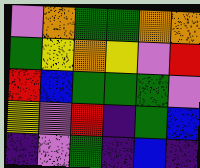[["violet", "orange", "green", "green", "orange", "orange"], ["green", "yellow", "orange", "yellow", "violet", "red"], ["red", "blue", "green", "green", "green", "violet"], ["yellow", "violet", "red", "indigo", "green", "blue"], ["indigo", "violet", "green", "indigo", "blue", "indigo"]]